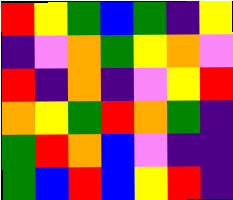[["red", "yellow", "green", "blue", "green", "indigo", "yellow"], ["indigo", "violet", "orange", "green", "yellow", "orange", "violet"], ["red", "indigo", "orange", "indigo", "violet", "yellow", "red"], ["orange", "yellow", "green", "red", "orange", "green", "indigo"], ["green", "red", "orange", "blue", "violet", "indigo", "indigo"], ["green", "blue", "red", "blue", "yellow", "red", "indigo"]]